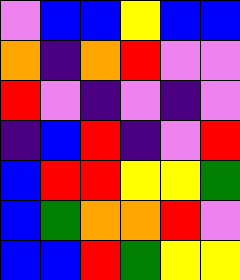[["violet", "blue", "blue", "yellow", "blue", "blue"], ["orange", "indigo", "orange", "red", "violet", "violet"], ["red", "violet", "indigo", "violet", "indigo", "violet"], ["indigo", "blue", "red", "indigo", "violet", "red"], ["blue", "red", "red", "yellow", "yellow", "green"], ["blue", "green", "orange", "orange", "red", "violet"], ["blue", "blue", "red", "green", "yellow", "yellow"]]